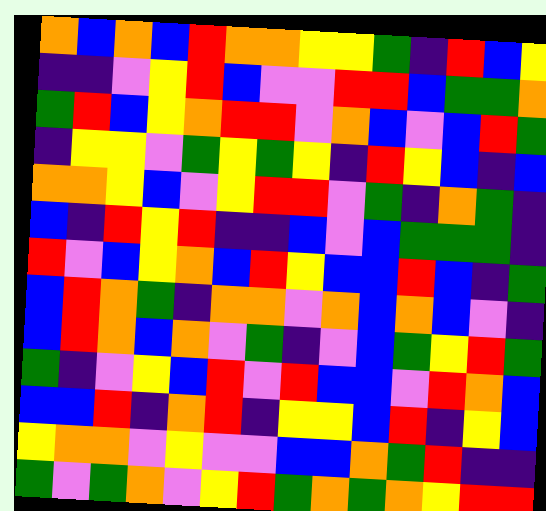[["orange", "blue", "orange", "blue", "red", "orange", "orange", "yellow", "yellow", "green", "indigo", "red", "blue", "yellow"], ["indigo", "indigo", "violet", "yellow", "red", "blue", "violet", "violet", "red", "red", "blue", "green", "green", "orange"], ["green", "red", "blue", "yellow", "orange", "red", "red", "violet", "orange", "blue", "violet", "blue", "red", "green"], ["indigo", "yellow", "yellow", "violet", "green", "yellow", "green", "yellow", "indigo", "red", "yellow", "blue", "indigo", "blue"], ["orange", "orange", "yellow", "blue", "violet", "yellow", "red", "red", "violet", "green", "indigo", "orange", "green", "indigo"], ["blue", "indigo", "red", "yellow", "red", "indigo", "indigo", "blue", "violet", "blue", "green", "green", "green", "indigo"], ["red", "violet", "blue", "yellow", "orange", "blue", "red", "yellow", "blue", "blue", "red", "blue", "indigo", "green"], ["blue", "red", "orange", "green", "indigo", "orange", "orange", "violet", "orange", "blue", "orange", "blue", "violet", "indigo"], ["blue", "red", "orange", "blue", "orange", "violet", "green", "indigo", "violet", "blue", "green", "yellow", "red", "green"], ["green", "indigo", "violet", "yellow", "blue", "red", "violet", "red", "blue", "blue", "violet", "red", "orange", "blue"], ["blue", "blue", "red", "indigo", "orange", "red", "indigo", "yellow", "yellow", "blue", "red", "indigo", "yellow", "blue"], ["yellow", "orange", "orange", "violet", "yellow", "violet", "violet", "blue", "blue", "orange", "green", "red", "indigo", "indigo"], ["green", "violet", "green", "orange", "violet", "yellow", "red", "green", "orange", "green", "orange", "yellow", "red", "red"]]